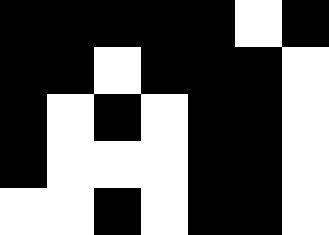[["black", "black", "black", "black", "black", "white", "black"], ["black", "black", "white", "black", "black", "black", "white"], ["black", "white", "black", "white", "black", "black", "white"], ["black", "white", "white", "white", "black", "black", "white"], ["white", "white", "black", "white", "black", "black", "white"]]